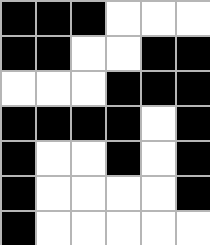[["black", "black", "black", "white", "white", "white"], ["black", "black", "white", "white", "black", "black"], ["white", "white", "white", "black", "black", "black"], ["black", "black", "black", "black", "white", "black"], ["black", "white", "white", "black", "white", "black"], ["black", "white", "white", "white", "white", "black"], ["black", "white", "white", "white", "white", "white"]]